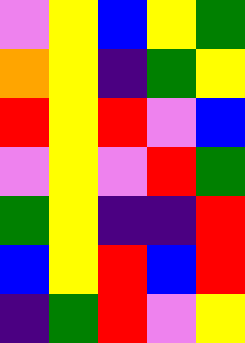[["violet", "yellow", "blue", "yellow", "green"], ["orange", "yellow", "indigo", "green", "yellow"], ["red", "yellow", "red", "violet", "blue"], ["violet", "yellow", "violet", "red", "green"], ["green", "yellow", "indigo", "indigo", "red"], ["blue", "yellow", "red", "blue", "red"], ["indigo", "green", "red", "violet", "yellow"]]